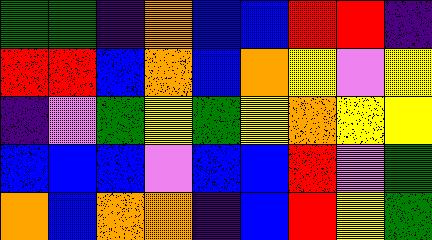[["green", "green", "indigo", "orange", "blue", "blue", "red", "red", "indigo"], ["red", "red", "blue", "orange", "blue", "orange", "yellow", "violet", "yellow"], ["indigo", "violet", "green", "yellow", "green", "yellow", "orange", "yellow", "yellow"], ["blue", "blue", "blue", "violet", "blue", "blue", "red", "violet", "green"], ["orange", "blue", "orange", "orange", "indigo", "blue", "red", "yellow", "green"]]